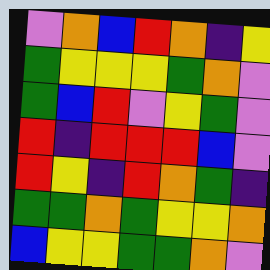[["violet", "orange", "blue", "red", "orange", "indigo", "yellow"], ["green", "yellow", "yellow", "yellow", "green", "orange", "violet"], ["green", "blue", "red", "violet", "yellow", "green", "violet"], ["red", "indigo", "red", "red", "red", "blue", "violet"], ["red", "yellow", "indigo", "red", "orange", "green", "indigo"], ["green", "green", "orange", "green", "yellow", "yellow", "orange"], ["blue", "yellow", "yellow", "green", "green", "orange", "violet"]]